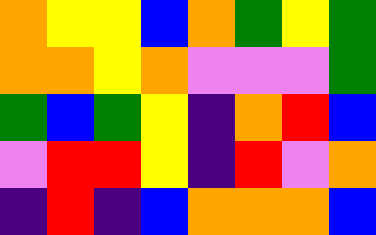[["orange", "yellow", "yellow", "blue", "orange", "green", "yellow", "green"], ["orange", "orange", "yellow", "orange", "violet", "violet", "violet", "green"], ["green", "blue", "green", "yellow", "indigo", "orange", "red", "blue"], ["violet", "red", "red", "yellow", "indigo", "red", "violet", "orange"], ["indigo", "red", "indigo", "blue", "orange", "orange", "orange", "blue"]]